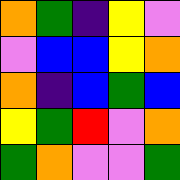[["orange", "green", "indigo", "yellow", "violet"], ["violet", "blue", "blue", "yellow", "orange"], ["orange", "indigo", "blue", "green", "blue"], ["yellow", "green", "red", "violet", "orange"], ["green", "orange", "violet", "violet", "green"]]